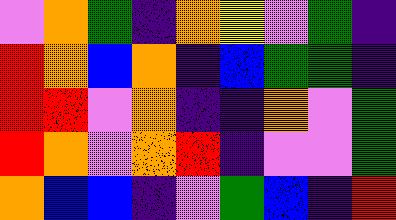[["violet", "orange", "green", "indigo", "orange", "yellow", "violet", "green", "indigo"], ["red", "orange", "blue", "orange", "indigo", "blue", "green", "green", "indigo"], ["red", "red", "violet", "orange", "indigo", "indigo", "orange", "violet", "green"], ["red", "orange", "violet", "orange", "red", "indigo", "violet", "violet", "green"], ["orange", "blue", "blue", "indigo", "violet", "green", "blue", "indigo", "red"]]